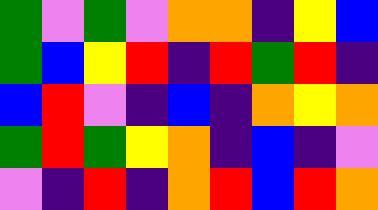[["green", "violet", "green", "violet", "orange", "orange", "indigo", "yellow", "blue"], ["green", "blue", "yellow", "red", "indigo", "red", "green", "red", "indigo"], ["blue", "red", "violet", "indigo", "blue", "indigo", "orange", "yellow", "orange"], ["green", "red", "green", "yellow", "orange", "indigo", "blue", "indigo", "violet"], ["violet", "indigo", "red", "indigo", "orange", "red", "blue", "red", "orange"]]